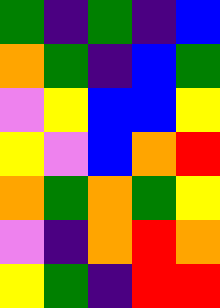[["green", "indigo", "green", "indigo", "blue"], ["orange", "green", "indigo", "blue", "green"], ["violet", "yellow", "blue", "blue", "yellow"], ["yellow", "violet", "blue", "orange", "red"], ["orange", "green", "orange", "green", "yellow"], ["violet", "indigo", "orange", "red", "orange"], ["yellow", "green", "indigo", "red", "red"]]